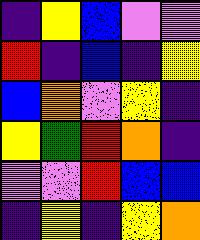[["indigo", "yellow", "blue", "violet", "violet"], ["red", "indigo", "blue", "indigo", "yellow"], ["blue", "orange", "violet", "yellow", "indigo"], ["yellow", "green", "red", "orange", "indigo"], ["violet", "violet", "red", "blue", "blue"], ["indigo", "yellow", "indigo", "yellow", "orange"]]